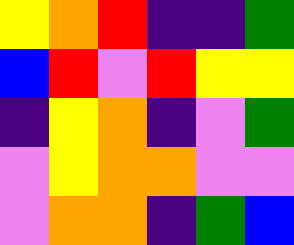[["yellow", "orange", "red", "indigo", "indigo", "green"], ["blue", "red", "violet", "red", "yellow", "yellow"], ["indigo", "yellow", "orange", "indigo", "violet", "green"], ["violet", "yellow", "orange", "orange", "violet", "violet"], ["violet", "orange", "orange", "indigo", "green", "blue"]]